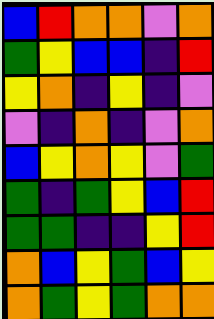[["blue", "red", "orange", "orange", "violet", "orange"], ["green", "yellow", "blue", "blue", "indigo", "red"], ["yellow", "orange", "indigo", "yellow", "indigo", "violet"], ["violet", "indigo", "orange", "indigo", "violet", "orange"], ["blue", "yellow", "orange", "yellow", "violet", "green"], ["green", "indigo", "green", "yellow", "blue", "red"], ["green", "green", "indigo", "indigo", "yellow", "red"], ["orange", "blue", "yellow", "green", "blue", "yellow"], ["orange", "green", "yellow", "green", "orange", "orange"]]